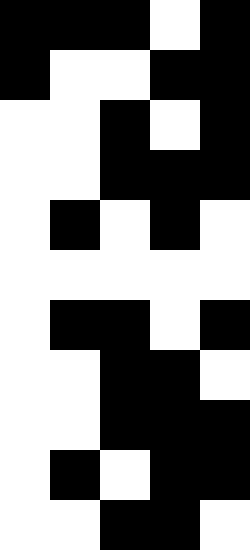[["black", "black", "black", "white", "black"], ["black", "white", "white", "black", "black"], ["white", "white", "black", "white", "black"], ["white", "white", "black", "black", "black"], ["white", "black", "white", "black", "white"], ["white", "white", "white", "white", "white"], ["white", "black", "black", "white", "black"], ["white", "white", "black", "black", "white"], ["white", "white", "black", "black", "black"], ["white", "black", "white", "black", "black"], ["white", "white", "black", "black", "white"]]